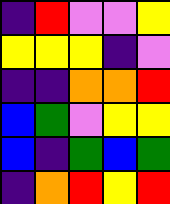[["indigo", "red", "violet", "violet", "yellow"], ["yellow", "yellow", "yellow", "indigo", "violet"], ["indigo", "indigo", "orange", "orange", "red"], ["blue", "green", "violet", "yellow", "yellow"], ["blue", "indigo", "green", "blue", "green"], ["indigo", "orange", "red", "yellow", "red"]]